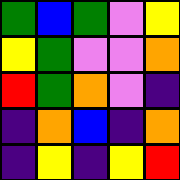[["green", "blue", "green", "violet", "yellow"], ["yellow", "green", "violet", "violet", "orange"], ["red", "green", "orange", "violet", "indigo"], ["indigo", "orange", "blue", "indigo", "orange"], ["indigo", "yellow", "indigo", "yellow", "red"]]